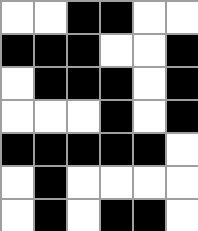[["white", "white", "black", "black", "white", "white"], ["black", "black", "black", "white", "white", "black"], ["white", "black", "black", "black", "white", "black"], ["white", "white", "white", "black", "white", "black"], ["black", "black", "black", "black", "black", "white"], ["white", "black", "white", "white", "white", "white"], ["white", "black", "white", "black", "black", "white"]]